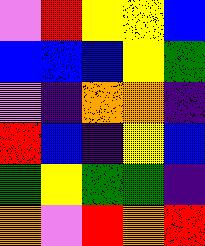[["violet", "red", "yellow", "yellow", "blue"], ["blue", "blue", "blue", "yellow", "green"], ["violet", "indigo", "orange", "orange", "indigo"], ["red", "blue", "indigo", "yellow", "blue"], ["green", "yellow", "green", "green", "indigo"], ["orange", "violet", "red", "orange", "red"]]